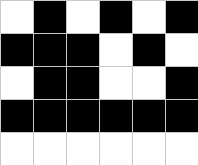[["white", "black", "white", "black", "white", "black"], ["black", "black", "black", "white", "black", "white"], ["white", "black", "black", "white", "white", "black"], ["black", "black", "black", "black", "black", "black"], ["white", "white", "white", "white", "white", "white"]]